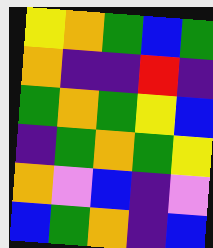[["yellow", "orange", "green", "blue", "green"], ["orange", "indigo", "indigo", "red", "indigo"], ["green", "orange", "green", "yellow", "blue"], ["indigo", "green", "orange", "green", "yellow"], ["orange", "violet", "blue", "indigo", "violet"], ["blue", "green", "orange", "indigo", "blue"]]